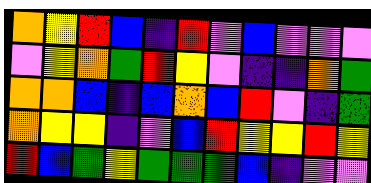[["orange", "yellow", "red", "blue", "indigo", "red", "violet", "blue", "violet", "violet", "violet"], ["violet", "yellow", "orange", "green", "red", "yellow", "violet", "indigo", "indigo", "orange", "green"], ["orange", "orange", "blue", "indigo", "blue", "orange", "blue", "red", "violet", "indigo", "green"], ["orange", "yellow", "yellow", "indigo", "violet", "blue", "red", "yellow", "yellow", "red", "yellow"], ["red", "blue", "green", "yellow", "green", "green", "green", "blue", "indigo", "violet", "violet"]]